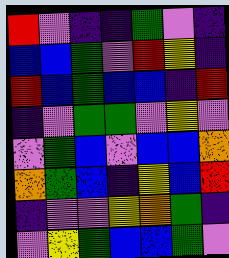[["red", "violet", "indigo", "indigo", "green", "violet", "indigo"], ["blue", "blue", "green", "violet", "red", "yellow", "indigo"], ["red", "blue", "green", "blue", "blue", "indigo", "red"], ["indigo", "violet", "green", "green", "violet", "yellow", "violet"], ["violet", "green", "blue", "violet", "blue", "blue", "orange"], ["orange", "green", "blue", "indigo", "yellow", "blue", "red"], ["indigo", "violet", "violet", "yellow", "orange", "green", "indigo"], ["violet", "yellow", "green", "blue", "blue", "green", "violet"]]